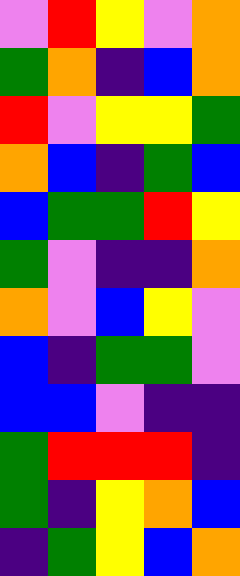[["violet", "red", "yellow", "violet", "orange"], ["green", "orange", "indigo", "blue", "orange"], ["red", "violet", "yellow", "yellow", "green"], ["orange", "blue", "indigo", "green", "blue"], ["blue", "green", "green", "red", "yellow"], ["green", "violet", "indigo", "indigo", "orange"], ["orange", "violet", "blue", "yellow", "violet"], ["blue", "indigo", "green", "green", "violet"], ["blue", "blue", "violet", "indigo", "indigo"], ["green", "red", "red", "red", "indigo"], ["green", "indigo", "yellow", "orange", "blue"], ["indigo", "green", "yellow", "blue", "orange"]]